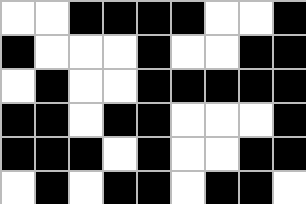[["white", "white", "black", "black", "black", "black", "white", "white", "black"], ["black", "white", "white", "white", "black", "white", "white", "black", "black"], ["white", "black", "white", "white", "black", "black", "black", "black", "black"], ["black", "black", "white", "black", "black", "white", "white", "white", "black"], ["black", "black", "black", "white", "black", "white", "white", "black", "black"], ["white", "black", "white", "black", "black", "white", "black", "black", "white"]]